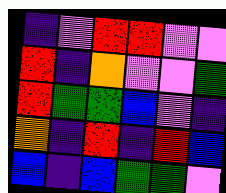[["indigo", "violet", "red", "red", "violet", "violet"], ["red", "indigo", "orange", "violet", "violet", "green"], ["red", "green", "green", "blue", "violet", "indigo"], ["orange", "indigo", "red", "indigo", "red", "blue"], ["blue", "indigo", "blue", "green", "green", "violet"]]